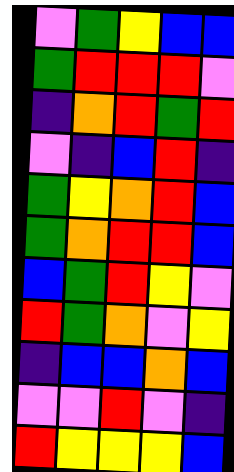[["violet", "green", "yellow", "blue", "blue"], ["green", "red", "red", "red", "violet"], ["indigo", "orange", "red", "green", "red"], ["violet", "indigo", "blue", "red", "indigo"], ["green", "yellow", "orange", "red", "blue"], ["green", "orange", "red", "red", "blue"], ["blue", "green", "red", "yellow", "violet"], ["red", "green", "orange", "violet", "yellow"], ["indigo", "blue", "blue", "orange", "blue"], ["violet", "violet", "red", "violet", "indigo"], ["red", "yellow", "yellow", "yellow", "blue"]]